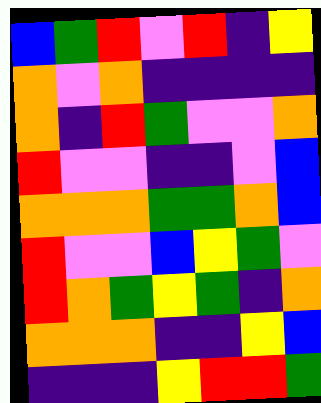[["blue", "green", "red", "violet", "red", "indigo", "yellow"], ["orange", "violet", "orange", "indigo", "indigo", "indigo", "indigo"], ["orange", "indigo", "red", "green", "violet", "violet", "orange"], ["red", "violet", "violet", "indigo", "indigo", "violet", "blue"], ["orange", "orange", "orange", "green", "green", "orange", "blue"], ["red", "violet", "violet", "blue", "yellow", "green", "violet"], ["red", "orange", "green", "yellow", "green", "indigo", "orange"], ["orange", "orange", "orange", "indigo", "indigo", "yellow", "blue"], ["indigo", "indigo", "indigo", "yellow", "red", "red", "green"]]